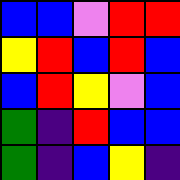[["blue", "blue", "violet", "red", "red"], ["yellow", "red", "blue", "red", "blue"], ["blue", "red", "yellow", "violet", "blue"], ["green", "indigo", "red", "blue", "blue"], ["green", "indigo", "blue", "yellow", "indigo"]]